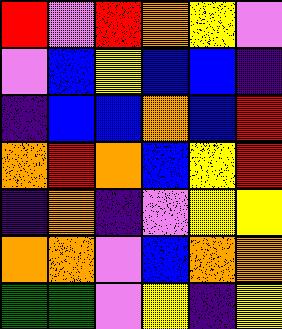[["red", "violet", "red", "orange", "yellow", "violet"], ["violet", "blue", "yellow", "blue", "blue", "indigo"], ["indigo", "blue", "blue", "orange", "blue", "red"], ["orange", "red", "orange", "blue", "yellow", "red"], ["indigo", "orange", "indigo", "violet", "yellow", "yellow"], ["orange", "orange", "violet", "blue", "orange", "orange"], ["green", "green", "violet", "yellow", "indigo", "yellow"]]